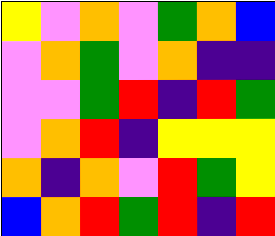[["yellow", "violet", "orange", "violet", "green", "orange", "blue"], ["violet", "orange", "green", "violet", "orange", "indigo", "indigo"], ["violet", "violet", "green", "red", "indigo", "red", "green"], ["violet", "orange", "red", "indigo", "yellow", "yellow", "yellow"], ["orange", "indigo", "orange", "violet", "red", "green", "yellow"], ["blue", "orange", "red", "green", "red", "indigo", "red"]]